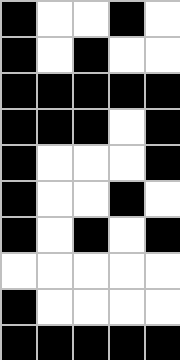[["black", "white", "white", "black", "white"], ["black", "white", "black", "white", "white"], ["black", "black", "black", "black", "black"], ["black", "black", "black", "white", "black"], ["black", "white", "white", "white", "black"], ["black", "white", "white", "black", "white"], ["black", "white", "black", "white", "black"], ["white", "white", "white", "white", "white"], ["black", "white", "white", "white", "white"], ["black", "black", "black", "black", "black"]]